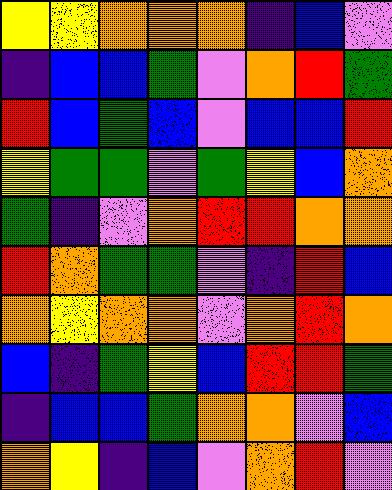[["yellow", "yellow", "orange", "orange", "orange", "indigo", "blue", "violet"], ["indigo", "blue", "blue", "green", "violet", "orange", "red", "green"], ["red", "blue", "green", "blue", "violet", "blue", "blue", "red"], ["yellow", "green", "green", "violet", "green", "yellow", "blue", "orange"], ["green", "indigo", "violet", "orange", "red", "red", "orange", "orange"], ["red", "orange", "green", "green", "violet", "indigo", "red", "blue"], ["orange", "yellow", "orange", "orange", "violet", "orange", "red", "orange"], ["blue", "indigo", "green", "yellow", "blue", "red", "red", "green"], ["indigo", "blue", "blue", "green", "orange", "orange", "violet", "blue"], ["orange", "yellow", "indigo", "blue", "violet", "orange", "red", "violet"]]